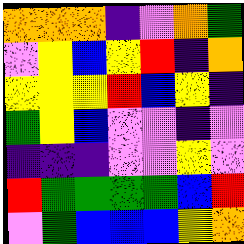[["orange", "orange", "orange", "indigo", "violet", "orange", "green"], ["violet", "yellow", "blue", "yellow", "red", "indigo", "orange"], ["yellow", "yellow", "yellow", "red", "blue", "yellow", "indigo"], ["green", "yellow", "blue", "violet", "violet", "indigo", "violet"], ["indigo", "indigo", "indigo", "violet", "violet", "yellow", "violet"], ["red", "green", "green", "green", "green", "blue", "red"], ["violet", "green", "blue", "blue", "blue", "yellow", "orange"]]